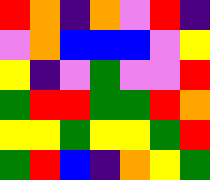[["red", "orange", "indigo", "orange", "violet", "red", "indigo"], ["violet", "orange", "blue", "blue", "blue", "violet", "yellow"], ["yellow", "indigo", "violet", "green", "violet", "violet", "red"], ["green", "red", "red", "green", "green", "red", "orange"], ["yellow", "yellow", "green", "yellow", "yellow", "green", "red"], ["green", "red", "blue", "indigo", "orange", "yellow", "green"]]